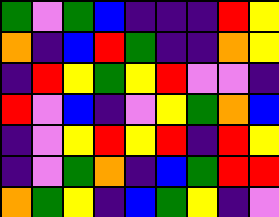[["green", "violet", "green", "blue", "indigo", "indigo", "indigo", "red", "yellow"], ["orange", "indigo", "blue", "red", "green", "indigo", "indigo", "orange", "yellow"], ["indigo", "red", "yellow", "green", "yellow", "red", "violet", "violet", "indigo"], ["red", "violet", "blue", "indigo", "violet", "yellow", "green", "orange", "blue"], ["indigo", "violet", "yellow", "red", "yellow", "red", "indigo", "red", "yellow"], ["indigo", "violet", "green", "orange", "indigo", "blue", "green", "red", "red"], ["orange", "green", "yellow", "indigo", "blue", "green", "yellow", "indigo", "violet"]]